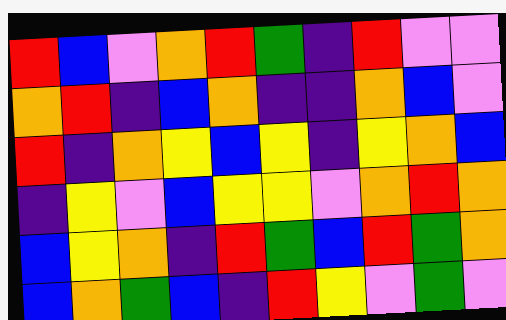[["red", "blue", "violet", "orange", "red", "green", "indigo", "red", "violet", "violet"], ["orange", "red", "indigo", "blue", "orange", "indigo", "indigo", "orange", "blue", "violet"], ["red", "indigo", "orange", "yellow", "blue", "yellow", "indigo", "yellow", "orange", "blue"], ["indigo", "yellow", "violet", "blue", "yellow", "yellow", "violet", "orange", "red", "orange"], ["blue", "yellow", "orange", "indigo", "red", "green", "blue", "red", "green", "orange"], ["blue", "orange", "green", "blue", "indigo", "red", "yellow", "violet", "green", "violet"]]